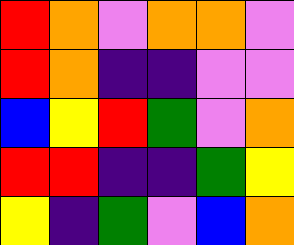[["red", "orange", "violet", "orange", "orange", "violet"], ["red", "orange", "indigo", "indigo", "violet", "violet"], ["blue", "yellow", "red", "green", "violet", "orange"], ["red", "red", "indigo", "indigo", "green", "yellow"], ["yellow", "indigo", "green", "violet", "blue", "orange"]]